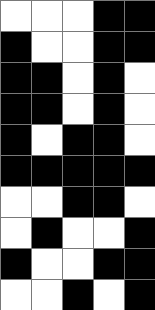[["white", "white", "white", "black", "black"], ["black", "white", "white", "black", "black"], ["black", "black", "white", "black", "white"], ["black", "black", "white", "black", "white"], ["black", "white", "black", "black", "white"], ["black", "black", "black", "black", "black"], ["white", "white", "black", "black", "white"], ["white", "black", "white", "white", "black"], ["black", "white", "white", "black", "black"], ["white", "white", "black", "white", "black"]]